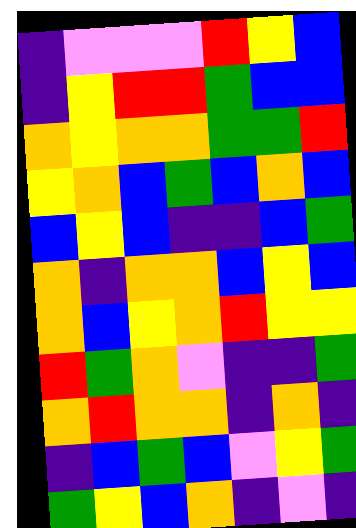[["indigo", "violet", "violet", "violet", "red", "yellow", "blue"], ["indigo", "yellow", "red", "red", "green", "blue", "blue"], ["orange", "yellow", "orange", "orange", "green", "green", "red"], ["yellow", "orange", "blue", "green", "blue", "orange", "blue"], ["blue", "yellow", "blue", "indigo", "indigo", "blue", "green"], ["orange", "indigo", "orange", "orange", "blue", "yellow", "blue"], ["orange", "blue", "yellow", "orange", "red", "yellow", "yellow"], ["red", "green", "orange", "violet", "indigo", "indigo", "green"], ["orange", "red", "orange", "orange", "indigo", "orange", "indigo"], ["indigo", "blue", "green", "blue", "violet", "yellow", "green"], ["green", "yellow", "blue", "orange", "indigo", "violet", "indigo"]]